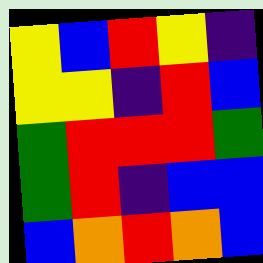[["yellow", "blue", "red", "yellow", "indigo"], ["yellow", "yellow", "indigo", "red", "blue"], ["green", "red", "red", "red", "green"], ["green", "red", "indigo", "blue", "blue"], ["blue", "orange", "red", "orange", "blue"]]